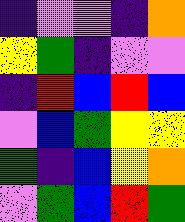[["indigo", "violet", "violet", "indigo", "orange"], ["yellow", "green", "indigo", "violet", "violet"], ["indigo", "red", "blue", "red", "blue"], ["violet", "blue", "green", "yellow", "yellow"], ["green", "indigo", "blue", "yellow", "orange"], ["violet", "green", "blue", "red", "green"]]